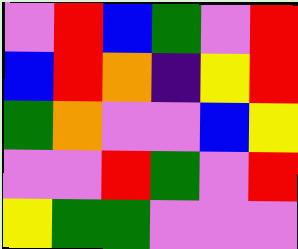[["violet", "red", "blue", "green", "violet", "red"], ["blue", "red", "orange", "indigo", "yellow", "red"], ["green", "orange", "violet", "violet", "blue", "yellow"], ["violet", "violet", "red", "green", "violet", "red"], ["yellow", "green", "green", "violet", "violet", "violet"]]